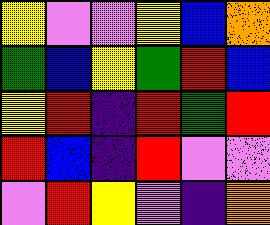[["yellow", "violet", "violet", "yellow", "blue", "orange"], ["green", "blue", "yellow", "green", "red", "blue"], ["yellow", "red", "indigo", "red", "green", "red"], ["red", "blue", "indigo", "red", "violet", "violet"], ["violet", "red", "yellow", "violet", "indigo", "orange"]]